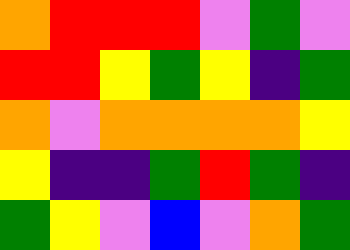[["orange", "red", "red", "red", "violet", "green", "violet"], ["red", "red", "yellow", "green", "yellow", "indigo", "green"], ["orange", "violet", "orange", "orange", "orange", "orange", "yellow"], ["yellow", "indigo", "indigo", "green", "red", "green", "indigo"], ["green", "yellow", "violet", "blue", "violet", "orange", "green"]]